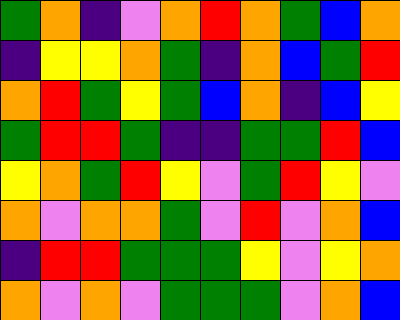[["green", "orange", "indigo", "violet", "orange", "red", "orange", "green", "blue", "orange"], ["indigo", "yellow", "yellow", "orange", "green", "indigo", "orange", "blue", "green", "red"], ["orange", "red", "green", "yellow", "green", "blue", "orange", "indigo", "blue", "yellow"], ["green", "red", "red", "green", "indigo", "indigo", "green", "green", "red", "blue"], ["yellow", "orange", "green", "red", "yellow", "violet", "green", "red", "yellow", "violet"], ["orange", "violet", "orange", "orange", "green", "violet", "red", "violet", "orange", "blue"], ["indigo", "red", "red", "green", "green", "green", "yellow", "violet", "yellow", "orange"], ["orange", "violet", "orange", "violet", "green", "green", "green", "violet", "orange", "blue"]]